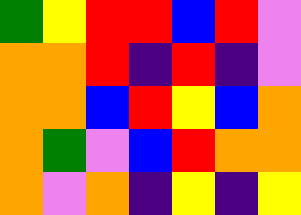[["green", "yellow", "red", "red", "blue", "red", "violet"], ["orange", "orange", "red", "indigo", "red", "indigo", "violet"], ["orange", "orange", "blue", "red", "yellow", "blue", "orange"], ["orange", "green", "violet", "blue", "red", "orange", "orange"], ["orange", "violet", "orange", "indigo", "yellow", "indigo", "yellow"]]